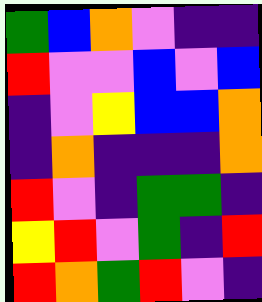[["green", "blue", "orange", "violet", "indigo", "indigo"], ["red", "violet", "violet", "blue", "violet", "blue"], ["indigo", "violet", "yellow", "blue", "blue", "orange"], ["indigo", "orange", "indigo", "indigo", "indigo", "orange"], ["red", "violet", "indigo", "green", "green", "indigo"], ["yellow", "red", "violet", "green", "indigo", "red"], ["red", "orange", "green", "red", "violet", "indigo"]]